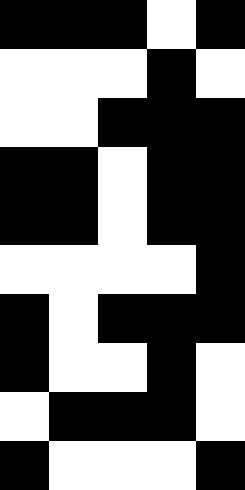[["black", "black", "black", "white", "black"], ["white", "white", "white", "black", "white"], ["white", "white", "black", "black", "black"], ["black", "black", "white", "black", "black"], ["black", "black", "white", "black", "black"], ["white", "white", "white", "white", "black"], ["black", "white", "black", "black", "black"], ["black", "white", "white", "black", "white"], ["white", "black", "black", "black", "white"], ["black", "white", "white", "white", "black"]]